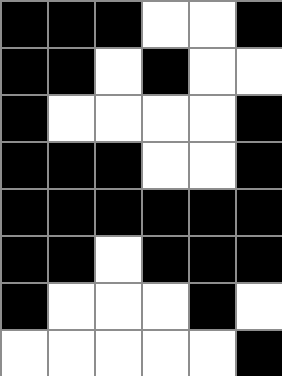[["black", "black", "black", "white", "white", "black"], ["black", "black", "white", "black", "white", "white"], ["black", "white", "white", "white", "white", "black"], ["black", "black", "black", "white", "white", "black"], ["black", "black", "black", "black", "black", "black"], ["black", "black", "white", "black", "black", "black"], ["black", "white", "white", "white", "black", "white"], ["white", "white", "white", "white", "white", "black"]]